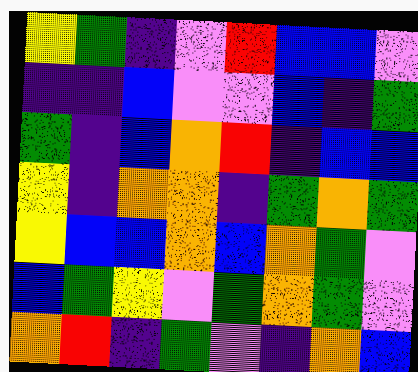[["yellow", "green", "indigo", "violet", "red", "blue", "blue", "violet"], ["indigo", "indigo", "blue", "violet", "violet", "blue", "indigo", "green"], ["green", "indigo", "blue", "orange", "red", "indigo", "blue", "blue"], ["yellow", "indigo", "orange", "orange", "indigo", "green", "orange", "green"], ["yellow", "blue", "blue", "orange", "blue", "orange", "green", "violet"], ["blue", "green", "yellow", "violet", "green", "orange", "green", "violet"], ["orange", "red", "indigo", "green", "violet", "indigo", "orange", "blue"]]